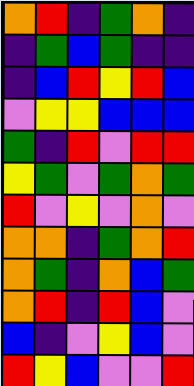[["orange", "red", "indigo", "green", "orange", "indigo"], ["indigo", "green", "blue", "green", "indigo", "indigo"], ["indigo", "blue", "red", "yellow", "red", "blue"], ["violet", "yellow", "yellow", "blue", "blue", "blue"], ["green", "indigo", "red", "violet", "red", "red"], ["yellow", "green", "violet", "green", "orange", "green"], ["red", "violet", "yellow", "violet", "orange", "violet"], ["orange", "orange", "indigo", "green", "orange", "red"], ["orange", "green", "indigo", "orange", "blue", "green"], ["orange", "red", "indigo", "red", "blue", "violet"], ["blue", "indigo", "violet", "yellow", "blue", "violet"], ["red", "yellow", "blue", "violet", "violet", "red"]]